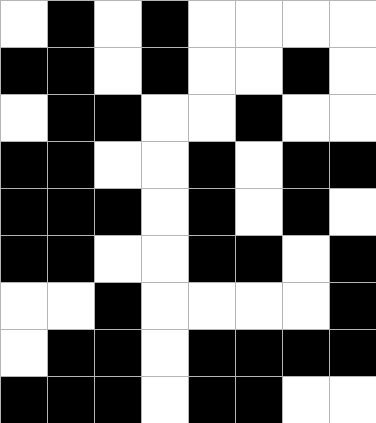[["white", "black", "white", "black", "white", "white", "white", "white"], ["black", "black", "white", "black", "white", "white", "black", "white"], ["white", "black", "black", "white", "white", "black", "white", "white"], ["black", "black", "white", "white", "black", "white", "black", "black"], ["black", "black", "black", "white", "black", "white", "black", "white"], ["black", "black", "white", "white", "black", "black", "white", "black"], ["white", "white", "black", "white", "white", "white", "white", "black"], ["white", "black", "black", "white", "black", "black", "black", "black"], ["black", "black", "black", "white", "black", "black", "white", "white"]]